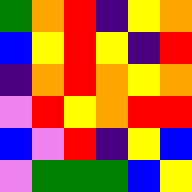[["green", "orange", "red", "indigo", "yellow", "orange"], ["blue", "yellow", "red", "yellow", "indigo", "red"], ["indigo", "orange", "red", "orange", "yellow", "orange"], ["violet", "red", "yellow", "orange", "red", "red"], ["blue", "violet", "red", "indigo", "yellow", "blue"], ["violet", "green", "green", "green", "blue", "yellow"]]